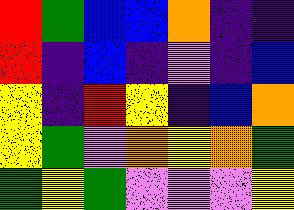[["red", "green", "blue", "blue", "orange", "indigo", "indigo"], ["red", "indigo", "blue", "indigo", "violet", "indigo", "blue"], ["yellow", "indigo", "red", "yellow", "indigo", "blue", "orange"], ["yellow", "green", "violet", "orange", "yellow", "orange", "green"], ["green", "yellow", "green", "violet", "violet", "violet", "yellow"]]